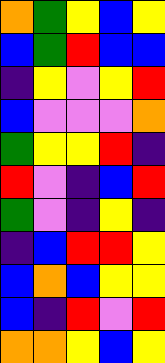[["orange", "green", "yellow", "blue", "yellow"], ["blue", "green", "red", "blue", "blue"], ["indigo", "yellow", "violet", "yellow", "red"], ["blue", "violet", "violet", "violet", "orange"], ["green", "yellow", "yellow", "red", "indigo"], ["red", "violet", "indigo", "blue", "red"], ["green", "violet", "indigo", "yellow", "indigo"], ["indigo", "blue", "red", "red", "yellow"], ["blue", "orange", "blue", "yellow", "yellow"], ["blue", "indigo", "red", "violet", "red"], ["orange", "orange", "yellow", "blue", "yellow"]]